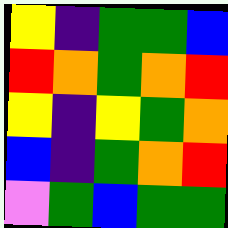[["yellow", "indigo", "green", "green", "blue"], ["red", "orange", "green", "orange", "red"], ["yellow", "indigo", "yellow", "green", "orange"], ["blue", "indigo", "green", "orange", "red"], ["violet", "green", "blue", "green", "green"]]